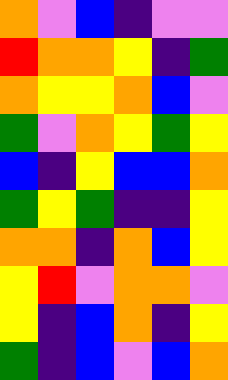[["orange", "violet", "blue", "indigo", "violet", "violet"], ["red", "orange", "orange", "yellow", "indigo", "green"], ["orange", "yellow", "yellow", "orange", "blue", "violet"], ["green", "violet", "orange", "yellow", "green", "yellow"], ["blue", "indigo", "yellow", "blue", "blue", "orange"], ["green", "yellow", "green", "indigo", "indigo", "yellow"], ["orange", "orange", "indigo", "orange", "blue", "yellow"], ["yellow", "red", "violet", "orange", "orange", "violet"], ["yellow", "indigo", "blue", "orange", "indigo", "yellow"], ["green", "indigo", "blue", "violet", "blue", "orange"]]